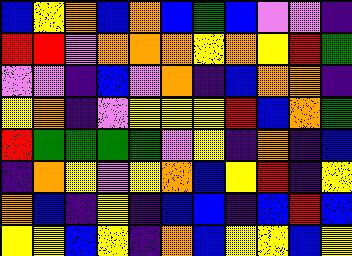[["blue", "yellow", "orange", "blue", "orange", "blue", "green", "blue", "violet", "violet", "indigo"], ["red", "red", "violet", "orange", "orange", "orange", "yellow", "orange", "yellow", "red", "green"], ["violet", "violet", "indigo", "blue", "violet", "orange", "indigo", "blue", "orange", "orange", "indigo"], ["yellow", "orange", "indigo", "violet", "yellow", "yellow", "yellow", "red", "blue", "orange", "green"], ["red", "green", "green", "green", "green", "violet", "yellow", "indigo", "orange", "indigo", "blue"], ["indigo", "orange", "yellow", "violet", "yellow", "orange", "blue", "yellow", "red", "indigo", "yellow"], ["orange", "blue", "indigo", "yellow", "indigo", "blue", "blue", "indigo", "blue", "red", "blue"], ["yellow", "yellow", "blue", "yellow", "indigo", "orange", "blue", "yellow", "yellow", "blue", "yellow"]]